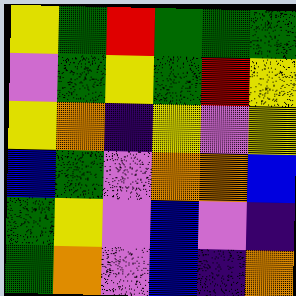[["yellow", "green", "red", "green", "green", "green"], ["violet", "green", "yellow", "green", "red", "yellow"], ["yellow", "orange", "indigo", "yellow", "violet", "yellow"], ["blue", "green", "violet", "orange", "orange", "blue"], ["green", "yellow", "violet", "blue", "violet", "indigo"], ["green", "orange", "violet", "blue", "indigo", "orange"]]